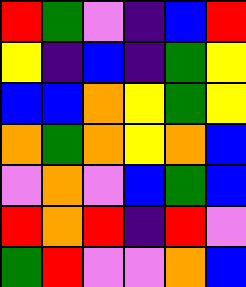[["red", "green", "violet", "indigo", "blue", "red"], ["yellow", "indigo", "blue", "indigo", "green", "yellow"], ["blue", "blue", "orange", "yellow", "green", "yellow"], ["orange", "green", "orange", "yellow", "orange", "blue"], ["violet", "orange", "violet", "blue", "green", "blue"], ["red", "orange", "red", "indigo", "red", "violet"], ["green", "red", "violet", "violet", "orange", "blue"]]